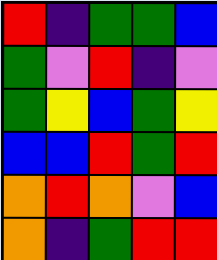[["red", "indigo", "green", "green", "blue"], ["green", "violet", "red", "indigo", "violet"], ["green", "yellow", "blue", "green", "yellow"], ["blue", "blue", "red", "green", "red"], ["orange", "red", "orange", "violet", "blue"], ["orange", "indigo", "green", "red", "red"]]